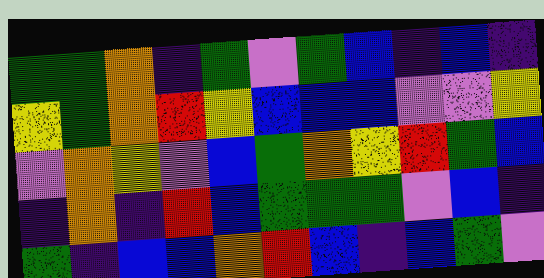[["green", "green", "orange", "indigo", "green", "violet", "green", "blue", "indigo", "blue", "indigo"], ["yellow", "green", "orange", "red", "yellow", "blue", "blue", "blue", "violet", "violet", "yellow"], ["violet", "orange", "yellow", "violet", "blue", "green", "orange", "yellow", "red", "green", "blue"], ["indigo", "orange", "indigo", "red", "blue", "green", "green", "green", "violet", "blue", "indigo"], ["green", "indigo", "blue", "blue", "orange", "red", "blue", "indigo", "blue", "green", "violet"]]